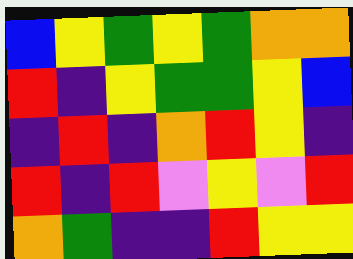[["blue", "yellow", "green", "yellow", "green", "orange", "orange"], ["red", "indigo", "yellow", "green", "green", "yellow", "blue"], ["indigo", "red", "indigo", "orange", "red", "yellow", "indigo"], ["red", "indigo", "red", "violet", "yellow", "violet", "red"], ["orange", "green", "indigo", "indigo", "red", "yellow", "yellow"]]